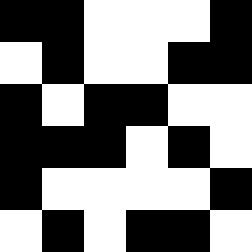[["black", "black", "white", "white", "white", "black"], ["white", "black", "white", "white", "black", "black"], ["black", "white", "black", "black", "white", "white"], ["black", "black", "black", "white", "black", "white"], ["black", "white", "white", "white", "white", "black"], ["white", "black", "white", "black", "black", "white"]]